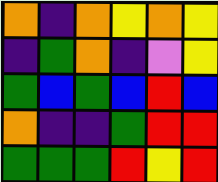[["orange", "indigo", "orange", "yellow", "orange", "yellow"], ["indigo", "green", "orange", "indigo", "violet", "yellow"], ["green", "blue", "green", "blue", "red", "blue"], ["orange", "indigo", "indigo", "green", "red", "red"], ["green", "green", "green", "red", "yellow", "red"]]